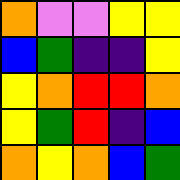[["orange", "violet", "violet", "yellow", "yellow"], ["blue", "green", "indigo", "indigo", "yellow"], ["yellow", "orange", "red", "red", "orange"], ["yellow", "green", "red", "indigo", "blue"], ["orange", "yellow", "orange", "blue", "green"]]